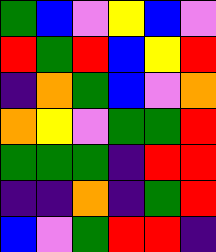[["green", "blue", "violet", "yellow", "blue", "violet"], ["red", "green", "red", "blue", "yellow", "red"], ["indigo", "orange", "green", "blue", "violet", "orange"], ["orange", "yellow", "violet", "green", "green", "red"], ["green", "green", "green", "indigo", "red", "red"], ["indigo", "indigo", "orange", "indigo", "green", "red"], ["blue", "violet", "green", "red", "red", "indigo"]]